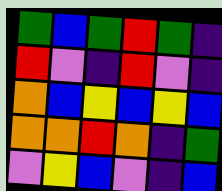[["green", "blue", "green", "red", "green", "indigo"], ["red", "violet", "indigo", "red", "violet", "indigo"], ["orange", "blue", "yellow", "blue", "yellow", "blue"], ["orange", "orange", "red", "orange", "indigo", "green"], ["violet", "yellow", "blue", "violet", "indigo", "blue"]]